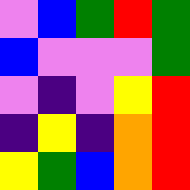[["violet", "blue", "green", "red", "green"], ["blue", "violet", "violet", "violet", "green"], ["violet", "indigo", "violet", "yellow", "red"], ["indigo", "yellow", "indigo", "orange", "red"], ["yellow", "green", "blue", "orange", "red"]]